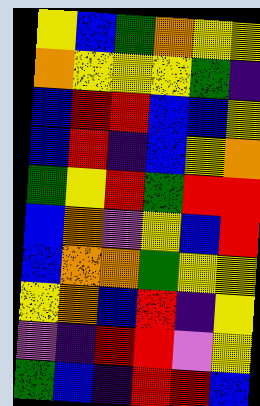[["yellow", "blue", "green", "orange", "yellow", "yellow"], ["orange", "yellow", "yellow", "yellow", "green", "indigo"], ["blue", "red", "red", "blue", "blue", "yellow"], ["blue", "red", "indigo", "blue", "yellow", "orange"], ["green", "yellow", "red", "green", "red", "red"], ["blue", "orange", "violet", "yellow", "blue", "red"], ["blue", "orange", "orange", "green", "yellow", "yellow"], ["yellow", "orange", "blue", "red", "indigo", "yellow"], ["violet", "indigo", "red", "red", "violet", "yellow"], ["green", "blue", "indigo", "red", "red", "blue"]]